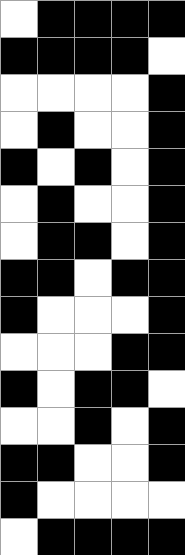[["white", "black", "black", "black", "black"], ["black", "black", "black", "black", "white"], ["white", "white", "white", "white", "black"], ["white", "black", "white", "white", "black"], ["black", "white", "black", "white", "black"], ["white", "black", "white", "white", "black"], ["white", "black", "black", "white", "black"], ["black", "black", "white", "black", "black"], ["black", "white", "white", "white", "black"], ["white", "white", "white", "black", "black"], ["black", "white", "black", "black", "white"], ["white", "white", "black", "white", "black"], ["black", "black", "white", "white", "black"], ["black", "white", "white", "white", "white"], ["white", "black", "black", "black", "black"]]